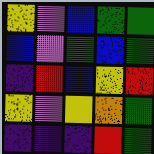[["yellow", "violet", "blue", "green", "green"], ["blue", "violet", "green", "blue", "green"], ["indigo", "red", "blue", "yellow", "red"], ["yellow", "violet", "yellow", "orange", "green"], ["indigo", "indigo", "indigo", "red", "green"]]